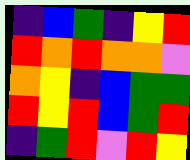[["indigo", "blue", "green", "indigo", "yellow", "red"], ["red", "orange", "red", "orange", "orange", "violet"], ["orange", "yellow", "indigo", "blue", "green", "green"], ["red", "yellow", "red", "blue", "green", "red"], ["indigo", "green", "red", "violet", "red", "yellow"]]